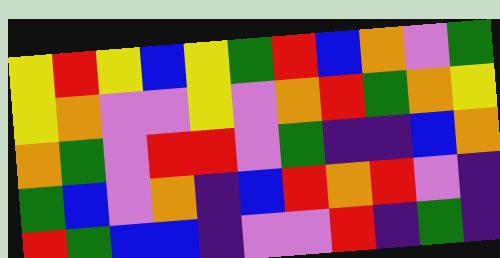[["yellow", "red", "yellow", "blue", "yellow", "green", "red", "blue", "orange", "violet", "green"], ["yellow", "orange", "violet", "violet", "yellow", "violet", "orange", "red", "green", "orange", "yellow"], ["orange", "green", "violet", "red", "red", "violet", "green", "indigo", "indigo", "blue", "orange"], ["green", "blue", "violet", "orange", "indigo", "blue", "red", "orange", "red", "violet", "indigo"], ["red", "green", "blue", "blue", "indigo", "violet", "violet", "red", "indigo", "green", "indigo"]]